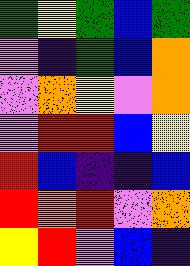[["green", "yellow", "green", "blue", "green"], ["violet", "indigo", "green", "blue", "orange"], ["violet", "orange", "yellow", "violet", "orange"], ["violet", "red", "red", "blue", "yellow"], ["red", "blue", "indigo", "indigo", "blue"], ["red", "orange", "red", "violet", "orange"], ["yellow", "red", "violet", "blue", "indigo"]]